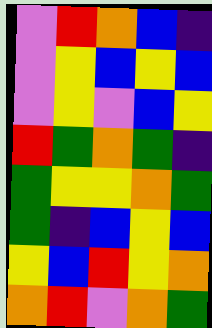[["violet", "red", "orange", "blue", "indigo"], ["violet", "yellow", "blue", "yellow", "blue"], ["violet", "yellow", "violet", "blue", "yellow"], ["red", "green", "orange", "green", "indigo"], ["green", "yellow", "yellow", "orange", "green"], ["green", "indigo", "blue", "yellow", "blue"], ["yellow", "blue", "red", "yellow", "orange"], ["orange", "red", "violet", "orange", "green"]]